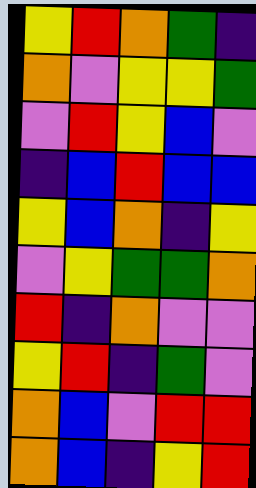[["yellow", "red", "orange", "green", "indigo"], ["orange", "violet", "yellow", "yellow", "green"], ["violet", "red", "yellow", "blue", "violet"], ["indigo", "blue", "red", "blue", "blue"], ["yellow", "blue", "orange", "indigo", "yellow"], ["violet", "yellow", "green", "green", "orange"], ["red", "indigo", "orange", "violet", "violet"], ["yellow", "red", "indigo", "green", "violet"], ["orange", "blue", "violet", "red", "red"], ["orange", "blue", "indigo", "yellow", "red"]]